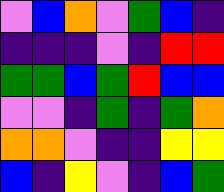[["violet", "blue", "orange", "violet", "green", "blue", "indigo"], ["indigo", "indigo", "indigo", "violet", "indigo", "red", "red"], ["green", "green", "blue", "green", "red", "blue", "blue"], ["violet", "violet", "indigo", "green", "indigo", "green", "orange"], ["orange", "orange", "violet", "indigo", "indigo", "yellow", "yellow"], ["blue", "indigo", "yellow", "violet", "indigo", "blue", "green"]]